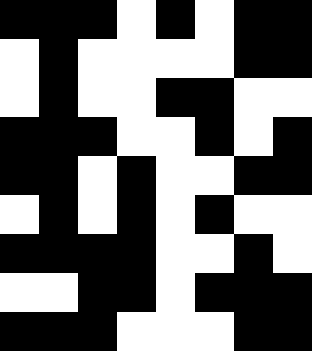[["black", "black", "black", "white", "black", "white", "black", "black"], ["white", "black", "white", "white", "white", "white", "black", "black"], ["white", "black", "white", "white", "black", "black", "white", "white"], ["black", "black", "black", "white", "white", "black", "white", "black"], ["black", "black", "white", "black", "white", "white", "black", "black"], ["white", "black", "white", "black", "white", "black", "white", "white"], ["black", "black", "black", "black", "white", "white", "black", "white"], ["white", "white", "black", "black", "white", "black", "black", "black"], ["black", "black", "black", "white", "white", "white", "black", "black"]]